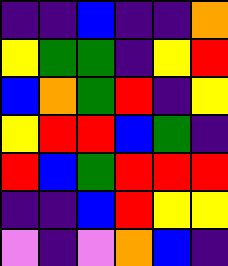[["indigo", "indigo", "blue", "indigo", "indigo", "orange"], ["yellow", "green", "green", "indigo", "yellow", "red"], ["blue", "orange", "green", "red", "indigo", "yellow"], ["yellow", "red", "red", "blue", "green", "indigo"], ["red", "blue", "green", "red", "red", "red"], ["indigo", "indigo", "blue", "red", "yellow", "yellow"], ["violet", "indigo", "violet", "orange", "blue", "indigo"]]